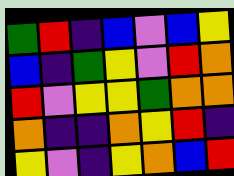[["green", "red", "indigo", "blue", "violet", "blue", "yellow"], ["blue", "indigo", "green", "yellow", "violet", "red", "orange"], ["red", "violet", "yellow", "yellow", "green", "orange", "orange"], ["orange", "indigo", "indigo", "orange", "yellow", "red", "indigo"], ["yellow", "violet", "indigo", "yellow", "orange", "blue", "red"]]